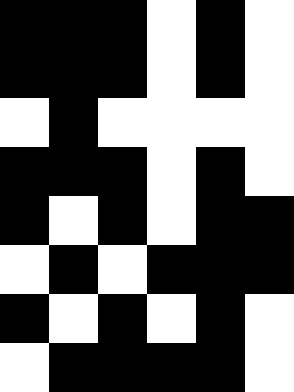[["black", "black", "black", "white", "black", "white"], ["black", "black", "black", "white", "black", "white"], ["white", "black", "white", "white", "white", "white"], ["black", "black", "black", "white", "black", "white"], ["black", "white", "black", "white", "black", "black"], ["white", "black", "white", "black", "black", "black"], ["black", "white", "black", "white", "black", "white"], ["white", "black", "black", "black", "black", "white"]]